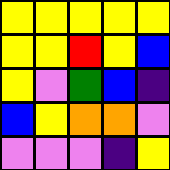[["yellow", "yellow", "yellow", "yellow", "yellow"], ["yellow", "yellow", "red", "yellow", "blue"], ["yellow", "violet", "green", "blue", "indigo"], ["blue", "yellow", "orange", "orange", "violet"], ["violet", "violet", "violet", "indigo", "yellow"]]